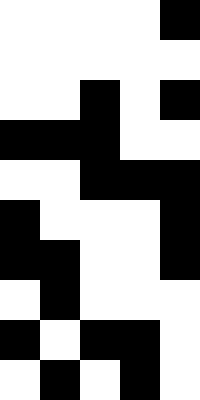[["white", "white", "white", "white", "black"], ["white", "white", "white", "white", "white"], ["white", "white", "black", "white", "black"], ["black", "black", "black", "white", "white"], ["white", "white", "black", "black", "black"], ["black", "white", "white", "white", "black"], ["black", "black", "white", "white", "black"], ["white", "black", "white", "white", "white"], ["black", "white", "black", "black", "white"], ["white", "black", "white", "black", "white"]]